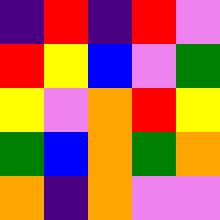[["indigo", "red", "indigo", "red", "violet"], ["red", "yellow", "blue", "violet", "green"], ["yellow", "violet", "orange", "red", "yellow"], ["green", "blue", "orange", "green", "orange"], ["orange", "indigo", "orange", "violet", "violet"]]